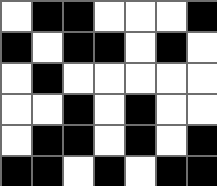[["white", "black", "black", "white", "white", "white", "black"], ["black", "white", "black", "black", "white", "black", "white"], ["white", "black", "white", "white", "white", "white", "white"], ["white", "white", "black", "white", "black", "white", "white"], ["white", "black", "black", "white", "black", "white", "black"], ["black", "black", "white", "black", "white", "black", "black"]]